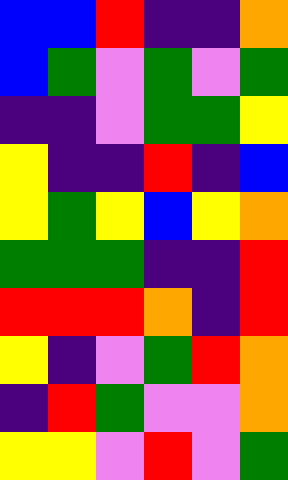[["blue", "blue", "red", "indigo", "indigo", "orange"], ["blue", "green", "violet", "green", "violet", "green"], ["indigo", "indigo", "violet", "green", "green", "yellow"], ["yellow", "indigo", "indigo", "red", "indigo", "blue"], ["yellow", "green", "yellow", "blue", "yellow", "orange"], ["green", "green", "green", "indigo", "indigo", "red"], ["red", "red", "red", "orange", "indigo", "red"], ["yellow", "indigo", "violet", "green", "red", "orange"], ["indigo", "red", "green", "violet", "violet", "orange"], ["yellow", "yellow", "violet", "red", "violet", "green"]]